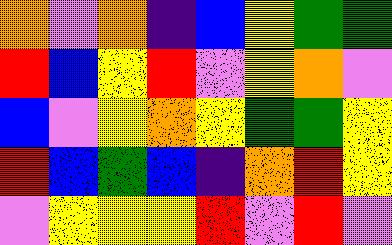[["orange", "violet", "orange", "indigo", "blue", "yellow", "green", "green"], ["red", "blue", "yellow", "red", "violet", "yellow", "orange", "violet"], ["blue", "violet", "yellow", "orange", "yellow", "green", "green", "yellow"], ["red", "blue", "green", "blue", "indigo", "orange", "red", "yellow"], ["violet", "yellow", "yellow", "yellow", "red", "violet", "red", "violet"]]